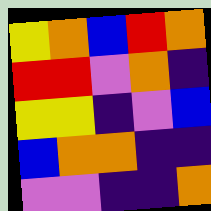[["yellow", "orange", "blue", "red", "orange"], ["red", "red", "violet", "orange", "indigo"], ["yellow", "yellow", "indigo", "violet", "blue"], ["blue", "orange", "orange", "indigo", "indigo"], ["violet", "violet", "indigo", "indigo", "orange"]]